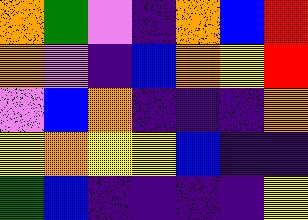[["orange", "green", "violet", "indigo", "orange", "blue", "red"], ["orange", "violet", "indigo", "blue", "orange", "yellow", "red"], ["violet", "blue", "orange", "indigo", "indigo", "indigo", "orange"], ["yellow", "orange", "yellow", "yellow", "blue", "indigo", "indigo"], ["green", "blue", "indigo", "indigo", "indigo", "indigo", "yellow"]]